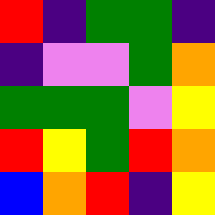[["red", "indigo", "green", "green", "indigo"], ["indigo", "violet", "violet", "green", "orange"], ["green", "green", "green", "violet", "yellow"], ["red", "yellow", "green", "red", "orange"], ["blue", "orange", "red", "indigo", "yellow"]]